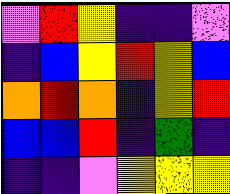[["violet", "red", "yellow", "indigo", "indigo", "violet"], ["indigo", "blue", "yellow", "red", "yellow", "blue"], ["orange", "red", "orange", "indigo", "yellow", "red"], ["blue", "blue", "red", "indigo", "green", "indigo"], ["indigo", "indigo", "violet", "yellow", "yellow", "yellow"]]